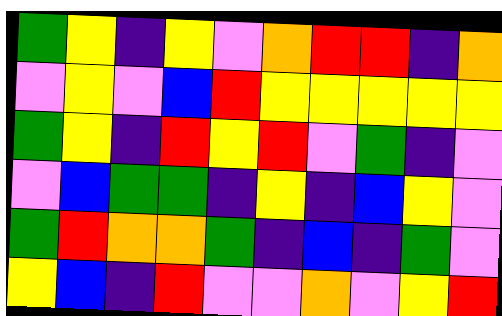[["green", "yellow", "indigo", "yellow", "violet", "orange", "red", "red", "indigo", "orange"], ["violet", "yellow", "violet", "blue", "red", "yellow", "yellow", "yellow", "yellow", "yellow"], ["green", "yellow", "indigo", "red", "yellow", "red", "violet", "green", "indigo", "violet"], ["violet", "blue", "green", "green", "indigo", "yellow", "indigo", "blue", "yellow", "violet"], ["green", "red", "orange", "orange", "green", "indigo", "blue", "indigo", "green", "violet"], ["yellow", "blue", "indigo", "red", "violet", "violet", "orange", "violet", "yellow", "red"]]